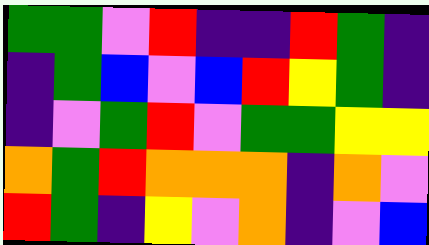[["green", "green", "violet", "red", "indigo", "indigo", "red", "green", "indigo"], ["indigo", "green", "blue", "violet", "blue", "red", "yellow", "green", "indigo"], ["indigo", "violet", "green", "red", "violet", "green", "green", "yellow", "yellow"], ["orange", "green", "red", "orange", "orange", "orange", "indigo", "orange", "violet"], ["red", "green", "indigo", "yellow", "violet", "orange", "indigo", "violet", "blue"]]